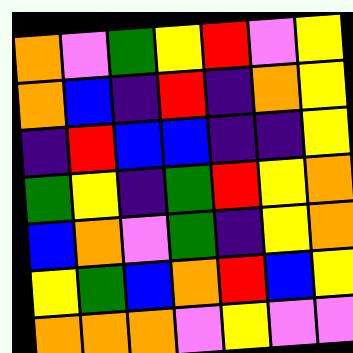[["orange", "violet", "green", "yellow", "red", "violet", "yellow"], ["orange", "blue", "indigo", "red", "indigo", "orange", "yellow"], ["indigo", "red", "blue", "blue", "indigo", "indigo", "yellow"], ["green", "yellow", "indigo", "green", "red", "yellow", "orange"], ["blue", "orange", "violet", "green", "indigo", "yellow", "orange"], ["yellow", "green", "blue", "orange", "red", "blue", "yellow"], ["orange", "orange", "orange", "violet", "yellow", "violet", "violet"]]